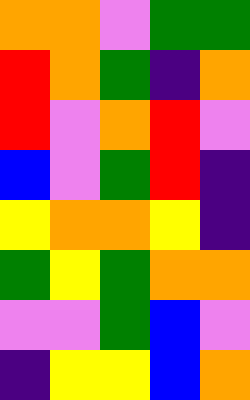[["orange", "orange", "violet", "green", "green"], ["red", "orange", "green", "indigo", "orange"], ["red", "violet", "orange", "red", "violet"], ["blue", "violet", "green", "red", "indigo"], ["yellow", "orange", "orange", "yellow", "indigo"], ["green", "yellow", "green", "orange", "orange"], ["violet", "violet", "green", "blue", "violet"], ["indigo", "yellow", "yellow", "blue", "orange"]]